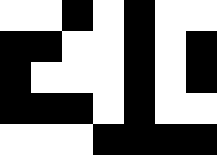[["white", "white", "black", "white", "black", "white", "white"], ["black", "black", "white", "white", "black", "white", "black"], ["black", "white", "white", "white", "black", "white", "black"], ["black", "black", "black", "white", "black", "white", "white"], ["white", "white", "white", "black", "black", "black", "black"]]